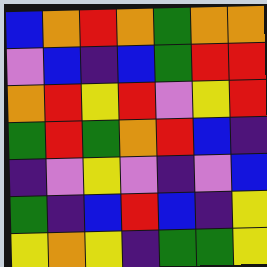[["blue", "orange", "red", "orange", "green", "orange", "orange"], ["violet", "blue", "indigo", "blue", "green", "red", "red"], ["orange", "red", "yellow", "red", "violet", "yellow", "red"], ["green", "red", "green", "orange", "red", "blue", "indigo"], ["indigo", "violet", "yellow", "violet", "indigo", "violet", "blue"], ["green", "indigo", "blue", "red", "blue", "indigo", "yellow"], ["yellow", "orange", "yellow", "indigo", "green", "green", "yellow"]]